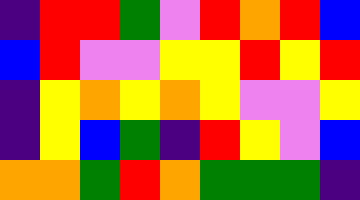[["indigo", "red", "red", "green", "violet", "red", "orange", "red", "blue"], ["blue", "red", "violet", "violet", "yellow", "yellow", "red", "yellow", "red"], ["indigo", "yellow", "orange", "yellow", "orange", "yellow", "violet", "violet", "yellow"], ["indigo", "yellow", "blue", "green", "indigo", "red", "yellow", "violet", "blue"], ["orange", "orange", "green", "red", "orange", "green", "green", "green", "indigo"]]